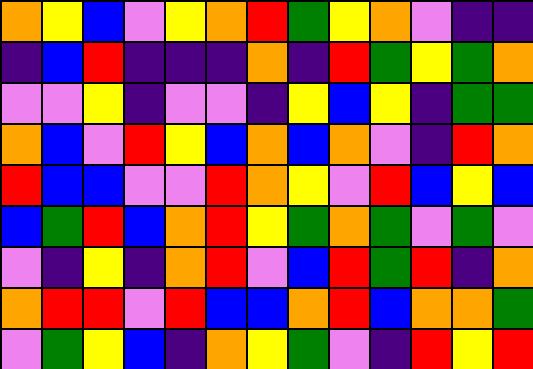[["orange", "yellow", "blue", "violet", "yellow", "orange", "red", "green", "yellow", "orange", "violet", "indigo", "indigo"], ["indigo", "blue", "red", "indigo", "indigo", "indigo", "orange", "indigo", "red", "green", "yellow", "green", "orange"], ["violet", "violet", "yellow", "indigo", "violet", "violet", "indigo", "yellow", "blue", "yellow", "indigo", "green", "green"], ["orange", "blue", "violet", "red", "yellow", "blue", "orange", "blue", "orange", "violet", "indigo", "red", "orange"], ["red", "blue", "blue", "violet", "violet", "red", "orange", "yellow", "violet", "red", "blue", "yellow", "blue"], ["blue", "green", "red", "blue", "orange", "red", "yellow", "green", "orange", "green", "violet", "green", "violet"], ["violet", "indigo", "yellow", "indigo", "orange", "red", "violet", "blue", "red", "green", "red", "indigo", "orange"], ["orange", "red", "red", "violet", "red", "blue", "blue", "orange", "red", "blue", "orange", "orange", "green"], ["violet", "green", "yellow", "blue", "indigo", "orange", "yellow", "green", "violet", "indigo", "red", "yellow", "red"]]